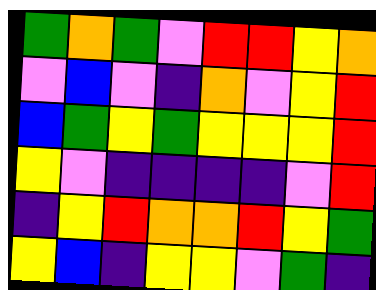[["green", "orange", "green", "violet", "red", "red", "yellow", "orange"], ["violet", "blue", "violet", "indigo", "orange", "violet", "yellow", "red"], ["blue", "green", "yellow", "green", "yellow", "yellow", "yellow", "red"], ["yellow", "violet", "indigo", "indigo", "indigo", "indigo", "violet", "red"], ["indigo", "yellow", "red", "orange", "orange", "red", "yellow", "green"], ["yellow", "blue", "indigo", "yellow", "yellow", "violet", "green", "indigo"]]